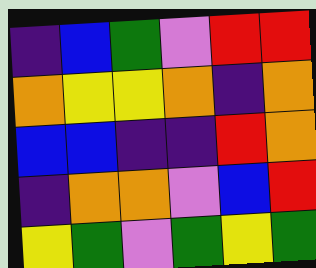[["indigo", "blue", "green", "violet", "red", "red"], ["orange", "yellow", "yellow", "orange", "indigo", "orange"], ["blue", "blue", "indigo", "indigo", "red", "orange"], ["indigo", "orange", "orange", "violet", "blue", "red"], ["yellow", "green", "violet", "green", "yellow", "green"]]